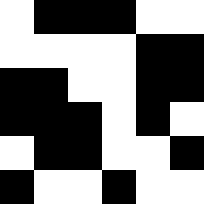[["white", "black", "black", "black", "white", "white"], ["white", "white", "white", "white", "black", "black"], ["black", "black", "white", "white", "black", "black"], ["black", "black", "black", "white", "black", "white"], ["white", "black", "black", "white", "white", "black"], ["black", "white", "white", "black", "white", "white"]]